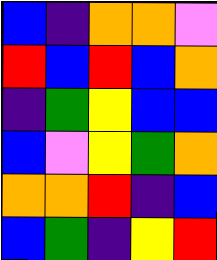[["blue", "indigo", "orange", "orange", "violet"], ["red", "blue", "red", "blue", "orange"], ["indigo", "green", "yellow", "blue", "blue"], ["blue", "violet", "yellow", "green", "orange"], ["orange", "orange", "red", "indigo", "blue"], ["blue", "green", "indigo", "yellow", "red"]]